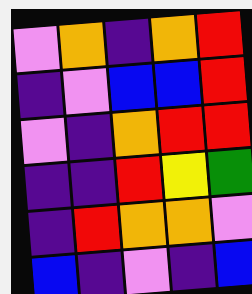[["violet", "orange", "indigo", "orange", "red"], ["indigo", "violet", "blue", "blue", "red"], ["violet", "indigo", "orange", "red", "red"], ["indigo", "indigo", "red", "yellow", "green"], ["indigo", "red", "orange", "orange", "violet"], ["blue", "indigo", "violet", "indigo", "blue"]]